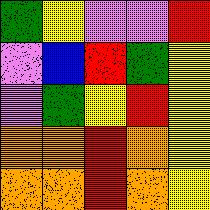[["green", "yellow", "violet", "violet", "red"], ["violet", "blue", "red", "green", "yellow"], ["violet", "green", "yellow", "red", "yellow"], ["orange", "orange", "red", "orange", "yellow"], ["orange", "orange", "red", "orange", "yellow"]]